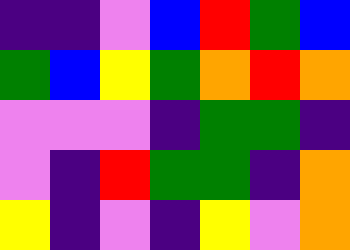[["indigo", "indigo", "violet", "blue", "red", "green", "blue"], ["green", "blue", "yellow", "green", "orange", "red", "orange"], ["violet", "violet", "violet", "indigo", "green", "green", "indigo"], ["violet", "indigo", "red", "green", "green", "indigo", "orange"], ["yellow", "indigo", "violet", "indigo", "yellow", "violet", "orange"]]